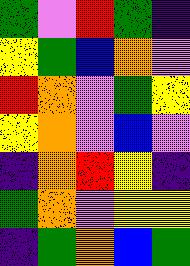[["green", "violet", "red", "green", "indigo"], ["yellow", "green", "blue", "orange", "violet"], ["red", "orange", "violet", "green", "yellow"], ["yellow", "orange", "violet", "blue", "violet"], ["indigo", "orange", "red", "yellow", "indigo"], ["green", "orange", "violet", "yellow", "yellow"], ["indigo", "green", "orange", "blue", "green"]]